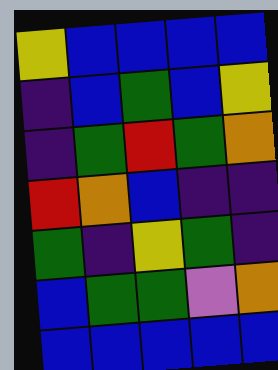[["yellow", "blue", "blue", "blue", "blue"], ["indigo", "blue", "green", "blue", "yellow"], ["indigo", "green", "red", "green", "orange"], ["red", "orange", "blue", "indigo", "indigo"], ["green", "indigo", "yellow", "green", "indigo"], ["blue", "green", "green", "violet", "orange"], ["blue", "blue", "blue", "blue", "blue"]]